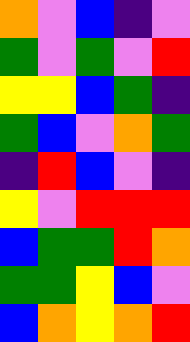[["orange", "violet", "blue", "indigo", "violet"], ["green", "violet", "green", "violet", "red"], ["yellow", "yellow", "blue", "green", "indigo"], ["green", "blue", "violet", "orange", "green"], ["indigo", "red", "blue", "violet", "indigo"], ["yellow", "violet", "red", "red", "red"], ["blue", "green", "green", "red", "orange"], ["green", "green", "yellow", "blue", "violet"], ["blue", "orange", "yellow", "orange", "red"]]